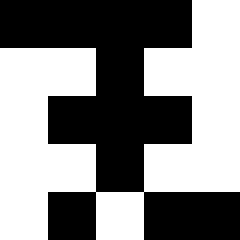[["black", "black", "black", "black", "white"], ["white", "white", "black", "white", "white"], ["white", "black", "black", "black", "white"], ["white", "white", "black", "white", "white"], ["white", "black", "white", "black", "black"]]